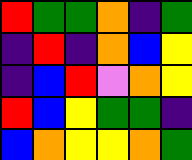[["red", "green", "green", "orange", "indigo", "green"], ["indigo", "red", "indigo", "orange", "blue", "yellow"], ["indigo", "blue", "red", "violet", "orange", "yellow"], ["red", "blue", "yellow", "green", "green", "indigo"], ["blue", "orange", "yellow", "yellow", "orange", "green"]]